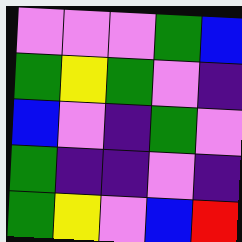[["violet", "violet", "violet", "green", "blue"], ["green", "yellow", "green", "violet", "indigo"], ["blue", "violet", "indigo", "green", "violet"], ["green", "indigo", "indigo", "violet", "indigo"], ["green", "yellow", "violet", "blue", "red"]]